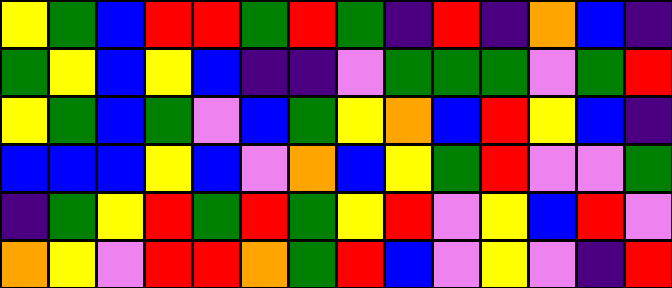[["yellow", "green", "blue", "red", "red", "green", "red", "green", "indigo", "red", "indigo", "orange", "blue", "indigo"], ["green", "yellow", "blue", "yellow", "blue", "indigo", "indigo", "violet", "green", "green", "green", "violet", "green", "red"], ["yellow", "green", "blue", "green", "violet", "blue", "green", "yellow", "orange", "blue", "red", "yellow", "blue", "indigo"], ["blue", "blue", "blue", "yellow", "blue", "violet", "orange", "blue", "yellow", "green", "red", "violet", "violet", "green"], ["indigo", "green", "yellow", "red", "green", "red", "green", "yellow", "red", "violet", "yellow", "blue", "red", "violet"], ["orange", "yellow", "violet", "red", "red", "orange", "green", "red", "blue", "violet", "yellow", "violet", "indigo", "red"]]